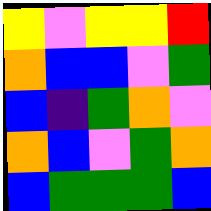[["yellow", "violet", "yellow", "yellow", "red"], ["orange", "blue", "blue", "violet", "green"], ["blue", "indigo", "green", "orange", "violet"], ["orange", "blue", "violet", "green", "orange"], ["blue", "green", "green", "green", "blue"]]